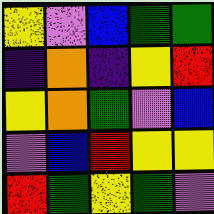[["yellow", "violet", "blue", "green", "green"], ["indigo", "orange", "indigo", "yellow", "red"], ["yellow", "orange", "green", "violet", "blue"], ["violet", "blue", "red", "yellow", "yellow"], ["red", "green", "yellow", "green", "violet"]]